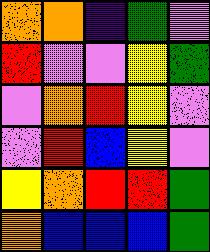[["orange", "orange", "indigo", "green", "violet"], ["red", "violet", "violet", "yellow", "green"], ["violet", "orange", "red", "yellow", "violet"], ["violet", "red", "blue", "yellow", "violet"], ["yellow", "orange", "red", "red", "green"], ["orange", "blue", "blue", "blue", "green"]]